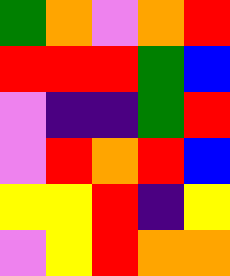[["green", "orange", "violet", "orange", "red"], ["red", "red", "red", "green", "blue"], ["violet", "indigo", "indigo", "green", "red"], ["violet", "red", "orange", "red", "blue"], ["yellow", "yellow", "red", "indigo", "yellow"], ["violet", "yellow", "red", "orange", "orange"]]